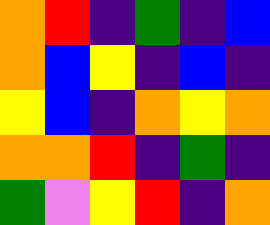[["orange", "red", "indigo", "green", "indigo", "blue"], ["orange", "blue", "yellow", "indigo", "blue", "indigo"], ["yellow", "blue", "indigo", "orange", "yellow", "orange"], ["orange", "orange", "red", "indigo", "green", "indigo"], ["green", "violet", "yellow", "red", "indigo", "orange"]]